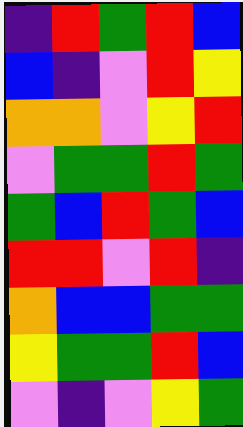[["indigo", "red", "green", "red", "blue"], ["blue", "indigo", "violet", "red", "yellow"], ["orange", "orange", "violet", "yellow", "red"], ["violet", "green", "green", "red", "green"], ["green", "blue", "red", "green", "blue"], ["red", "red", "violet", "red", "indigo"], ["orange", "blue", "blue", "green", "green"], ["yellow", "green", "green", "red", "blue"], ["violet", "indigo", "violet", "yellow", "green"]]